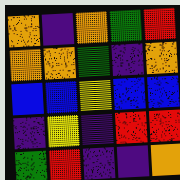[["orange", "indigo", "orange", "green", "red"], ["orange", "orange", "green", "indigo", "orange"], ["blue", "blue", "yellow", "blue", "blue"], ["indigo", "yellow", "indigo", "red", "red"], ["green", "red", "indigo", "indigo", "orange"]]